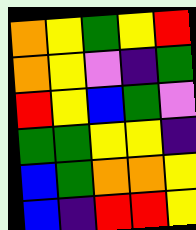[["orange", "yellow", "green", "yellow", "red"], ["orange", "yellow", "violet", "indigo", "green"], ["red", "yellow", "blue", "green", "violet"], ["green", "green", "yellow", "yellow", "indigo"], ["blue", "green", "orange", "orange", "yellow"], ["blue", "indigo", "red", "red", "yellow"]]